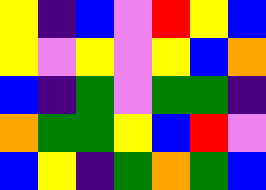[["yellow", "indigo", "blue", "violet", "red", "yellow", "blue"], ["yellow", "violet", "yellow", "violet", "yellow", "blue", "orange"], ["blue", "indigo", "green", "violet", "green", "green", "indigo"], ["orange", "green", "green", "yellow", "blue", "red", "violet"], ["blue", "yellow", "indigo", "green", "orange", "green", "blue"]]